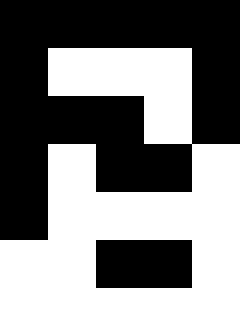[["black", "black", "black", "black", "black"], ["black", "white", "white", "white", "black"], ["black", "black", "black", "white", "black"], ["black", "white", "black", "black", "white"], ["black", "white", "white", "white", "white"], ["white", "white", "black", "black", "white"], ["white", "white", "white", "white", "white"]]